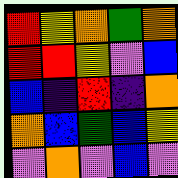[["red", "yellow", "orange", "green", "orange"], ["red", "red", "yellow", "violet", "blue"], ["blue", "indigo", "red", "indigo", "orange"], ["orange", "blue", "green", "blue", "yellow"], ["violet", "orange", "violet", "blue", "violet"]]